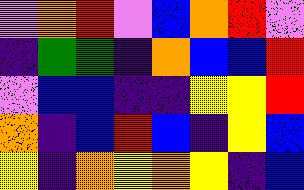[["violet", "orange", "red", "violet", "blue", "orange", "red", "violet"], ["indigo", "green", "green", "indigo", "orange", "blue", "blue", "red"], ["violet", "blue", "blue", "indigo", "indigo", "yellow", "yellow", "red"], ["orange", "indigo", "blue", "red", "blue", "indigo", "yellow", "blue"], ["yellow", "indigo", "orange", "yellow", "orange", "yellow", "indigo", "blue"]]